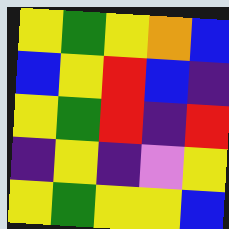[["yellow", "green", "yellow", "orange", "blue"], ["blue", "yellow", "red", "blue", "indigo"], ["yellow", "green", "red", "indigo", "red"], ["indigo", "yellow", "indigo", "violet", "yellow"], ["yellow", "green", "yellow", "yellow", "blue"]]